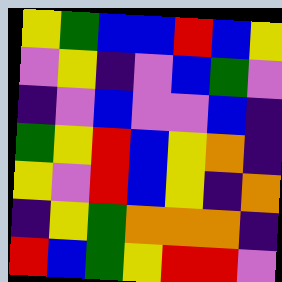[["yellow", "green", "blue", "blue", "red", "blue", "yellow"], ["violet", "yellow", "indigo", "violet", "blue", "green", "violet"], ["indigo", "violet", "blue", "violet", "violet", "blue", "indigo"], ["green", "yellow", "red", "blue", "yellow", "orange", "indigo"], ["yellow", "violet", "red", "blue", "yellow", "indigo", "orange"], ["indigo", "yellow", "green", "orange", "orange", "orange", "indigo"], ["red", "blue", "green", "yellow", "red", "red", "violet"]]